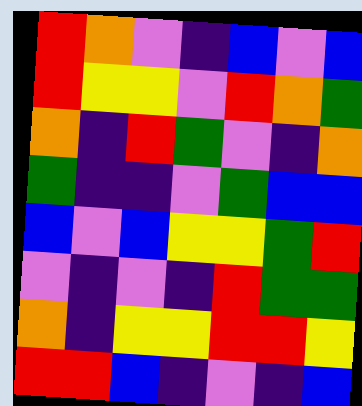[["red", "orange", "violet", "indigo", "blue", "violet", "blue"], ["red", "yellow", "yellow", "violet", "red", "orange", "green"], ["orange", "indigo", "red", "green", "violet", "indigo", "orange"], ["green", "indigo", "indigo", "violet", "green", "blue", "blue"], ["blue", "violet", "blue", "yellow", "yellow", "green", "red"], ["violet", "indigo", "violet", "indigo", "red", "green", "green"], ["orange", "indigo", "yellow", "yellow", "red", "red", "yellow"], ["red", "red", "blue", "indigo", "violet", "indigo", "blue"]]